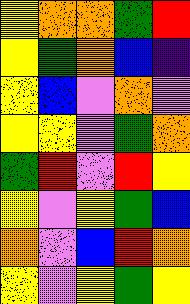[["yellow", "orange", "orange", "green", "red"], ["yellow", "green", "orange", "blue", "indigo"], ["yellow", "blue", "violet", "orange", "violet"], ["yellow", "yellow", "violet", "green", "orange"], ["green", "red", "violet", "red", "yellow"], ["yellow", "violet", "yellow", "green", "blue"], ["orange", "violet", "blue", "red", "orange"], ["yellow", "violet", "yellow", "green", "yellow"]]